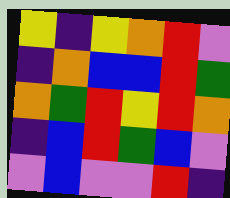[["yellow", "indigo", "yellow", "orange", "red", "violet"], ["indigo", "orange", "blue", "blue", "red", "green"], ["orange", "green", "red", "yellow", "red", "orange"], ["indigo", "blue", "red", "green", "blue", "violet"], ["violet", "blue", "violet", "violet", "red", "indigo"]]